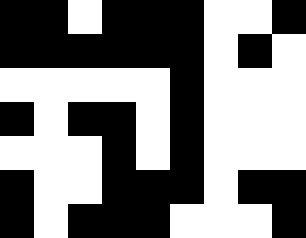[["black", "black", "white", "black", "black", "black", "white", "white", "black"], ["black", "black", "black", "black", "black", "black", "white", "black", "white"], ["white", "white", "white", "white", "white", "black", "white", "white", "white"], ["black", "white", "black", "black", "white", "black", "white", "white", "white"], ["white", "white", "white", "black", "white", "black", "white", "white", "white"], ["black", "white", "white", "black", "black", "black", "white", "black", "black"], ["black", "white", "black", "black", "black", "white", "white", "white", "black"]]